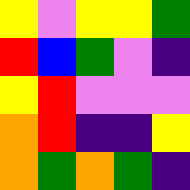[["yellow", "violet", "yellow", "yellow", "green"], ["red", "blue", "green", "violet", "indigo"], ["yellow", "red", "violet", "violet", "violet"], ["orange", "red", "indigo", "indigo", "yellow"], ["orange", "green", "orange", "green", "indigo"]]